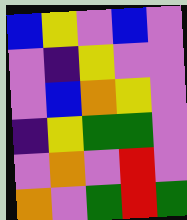[["blue", "yellow", "violet", "blue", "violet"], ["violet", "indigo", "yellow", "violet", "violet"], ["violet", "blue", "orange", "yellow", "violet"], ["indigo", "yellow", "green", "green", "violet"], ["violet", "orange", "violet", "red", "violet"], ["orange", "violet", "green", "red", "green"]]